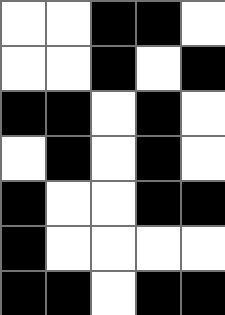[["white", "white", "black", "black", "white"], ["white", "white", "black", "white", "black"], ["black", "black", "white", "black", "white"], ["white", "black", "white", "black", "white"], ["black", "white", "white", "black", "black"], ["black", "white", "white", "white", "white"], ["black", "black", "white", "black", "black"]]